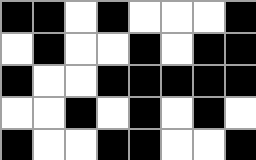[["black", "black", "white", "black", "white", "white", "white", "black"], ["white", "black", "white", "white", "black", "white", "black", "black"], ["black", "white", "white", "black", "black", "black", "black", "black"], ["white", "white", "black", "white", "black", "white", "black", "white"], ["black", "white", "white", "black", "black", "white", "white", "black"]]